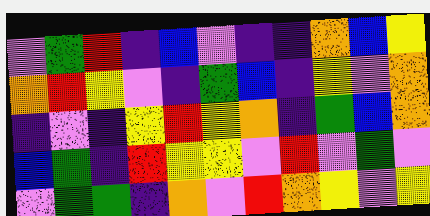[["violet", "green", "red", "indigo", "blue", "violet", "indigo", "indigo", "orange", "blue", "yellow"], ["orange", "red", "yellow", "violet", "indigo", "green", "blue", "indigo", "yellow", "violet", "orange"], ["indigo", "violet", "indigo", "yellow", "red", "yellow", "orange", "indigo", "green", "blue", "orange"], ["blue", "green", "indigo", "red", "yellow", "yellow", "violet", "red", "violet", "green", "violet"], ["violet", "green", "green", "indigo", "orange", "violet", "red", "orange", "yellow", "violet", "yellow"]]